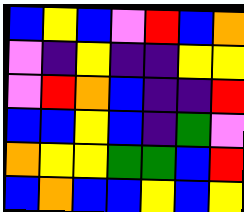[["blue", "yellow", "blue", "violet", "red", "blue", "orange"], ["violet", "indigo", "yellow", "indigo", "indigo", "yellow", "yellow"], ["violet", "red", "orange", "blue", "indigo", "indigo", "red"], ["blue", "blue", "yellow", "blue", "indigo", "green", "violet"], ["orange", "yellow", "yellow", "green", "green", "blue", "red"], ["blue", "orange", "blue", "blue", "yellow", "blue", "yellow"]]